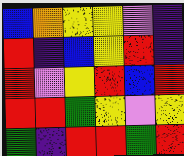[["blue", "orange", "yellow", "yellow", "violet", "indigo"], ["red", "indigo", "blue", "yellow", "red", "indigo"], ["red", "violet", "yellow", "red", "blue", "red"], ["red", "red", "green", "yellow", "violet", "yellow"], ["green", "indigo", "red", "red", "green", "red"]]